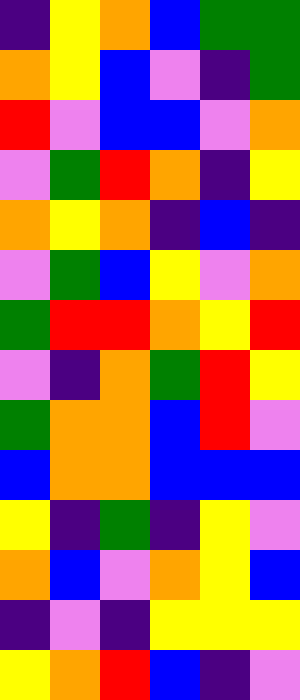[["indigo", "yellow", "orange", "blue", "green", "green"], ["orange", "yellow", "blue", "violet", "indigo", "green"], ["red", "violet", "blue", "blue", "violet", "orange"], ["violet", "green", "red", "orange", "indigo", "yellow"], ["orange", "yellow", "orange", "indigo", "blue", "indigo"], ["violet", "green", "blue", "yellow", "violet", "orange"], ["green", "red", "red", "orange", "yellow", "red"], ["violet", "indigo", "orange", "green", "red", "yellow"], ["green", "orange", "orange", "blue", "red", "violet"], ["blue", "orange", "orange", "blue", "blue", "blue"], ["yellow", "indigo", "green", "indigo", "yellow", "violet"], ["orange", "blue", "violet", "orange", "yellow", "blue"], ["indigo", "violet", "indigo", "yellow", "yellow", "yellow"], ["yellow", "orange", "red", "blue", "indigo", "violet"]]